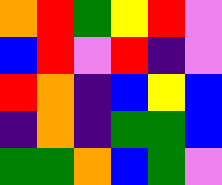[["orange", "red", "green", "yellow", "red", "violet"], ["blue", "red", "violet", "red", "indigo", "violet"], ["red", "orange", "indigo", "blue", "yellow", "blue"], ["indigo", "orange", "indigo", "green", "green", "blue"], ["green", "green", "orange", "blue", "green", "violet"]]